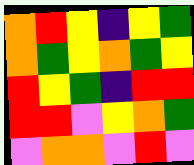[["orange", "red", "yellow", "indigo", "yellow", "green"], ["orange", "green", "yellow", "orange", "green", "yellow"], ["red", "yellow", "green", "indigo", "red", "red"], ["red", "red", "violet", "yellow", "orange", "green"], ["violet", "orange", "orange", "violet", "red", "violet"]]